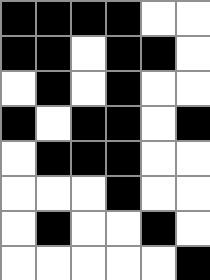[["black", "black", "black", "black", "white", "white"], ["black", "black", "white", "black", "black", "white"], ["white", "black", "white", "black", "white", "white"], ["black", "white", "black", "black", "white", "black"], ["white", "black", "black", "black", "white", "white"], ["white", "white", "white", "black", "white", "white"], ["white", "black", "white", "white", "black", "white"], ["white", "white", "white", "white", "white", "black"]]